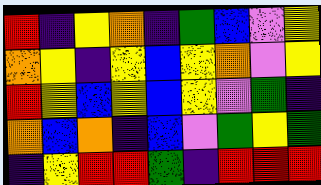[["red", "indigo", "yellow", "orange", "indigo", "green", "blue", "violet", "yellow"], ["orange", "yellow", "indigo", "yellow", "blue", "yellow", "orange", "violet", "yellow"], ["red", "yellow", "blue", "yellow", "blue", "yellow", "violet", "green", "indigo"], ["orange", "blue", "orange", "indigo", "blue", "violet", "green", "yellow", "green"], ["indigo", "yellow", "red", "red", "green", "indigo", "red", "red", "red"]]